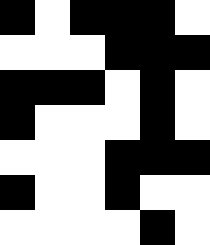[["black", "white", "black", "black", "black", "white"], ["white", "white", "white", "black", "black", "black"], ["black", "black", "black", "white", "black", "white"], ["black", "white", "white", "white", "black", "white"], ["white", "white", "white", "black", "black", "black"], ["black", "white", "white", "black", "white", "white"], ["white", "white", "white", "white", "black", "white"]]